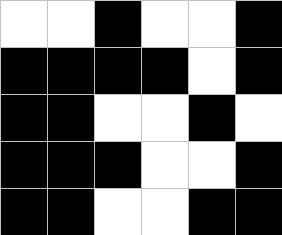[["white", "white", "black", "white", "white", "black"], ["black", "black", "black", "black", "white", "black"], ["black", "black", "white", "white", "black", "white"], ["black", "black", "black", "white", "white", "black"], ["black", "black", "white", "white", "black", "black"]]